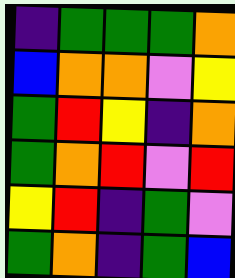[["indigo", "green", "green", "green", "orange"], ["blue", "orange", "orange", "violet", "yellow"], ["green", "red", "yellow", "indigo", "orange"], ["green", "orange", "red", "violet", "red"], ["yellow", "red", "indigo", "green", "violet"], ["green", "orange", "indigo", "green", "blue"]]